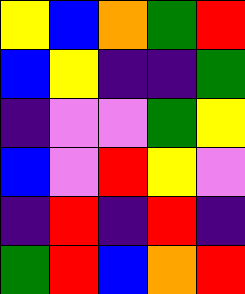[["yellow", "blue", "orange", "green", "red"], ["blue", "yellow", "indigo", "indigo", "green"], ["indigo", "violet", "violet", "green", "yellow"], ["blue", "violet", "red", "yellow", "violet"], ["indigo", "red", "indigo", "red", "indigo"], ["green", "red", "blue", "orange", "red"]]